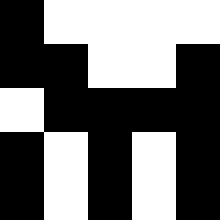[["black", "white", "white", "white", "white"], ["black", "black", "white", "white", "black"], ["white", "black", "black", "black", "black"], ["black", "white", "black", "white", "black"], ["black", "white", "black", "white", "black"]]